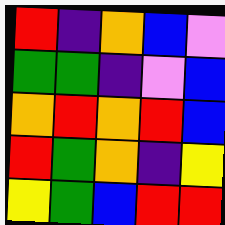[["red", "indigo", "orange", "blue", "violet"], ["green", "green", "indigo", "violet", "blue"], ["orange", "red", "orange", "red", "blue"], ["red", "green", "orange", "indigo", "yellow"], ["yellow", "green", "blue", "red", "red"]]